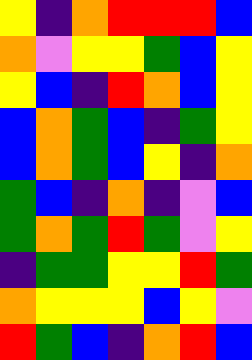[["yellow", "indigo", "orange", "red", "red", "red", "blue"], ["orange", "violet", "yellow", "yellow", "green", "blue", "yellow"], ["yellow", "blue", "indigo", "red", "orange", "blue", "yellow"], ["blue", "orange", "green", "blue", "indigo", "green", "yellow"], ["blue", "orange", "green", "blue", "yellow", "indigo", "orange"], ["green", "blue", "indigo", "orange", "indigo", "violet", "blue"], ["green", "orange", "green", "red", "green", "violet", "yellow"], ["indigo", "green", "green", "yellow", "yellow", "red", "green"], ["orange", "yellow", "yellow", "yellow", "blue", "yellow", "violet"], ["red", "green", "blue", "indigo", "orange", "red", "blue"]]